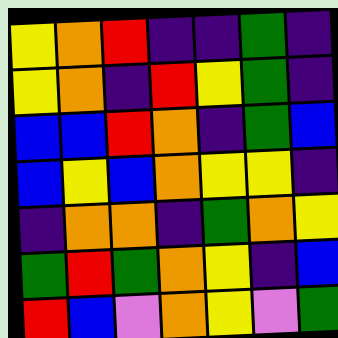[["yellow", "orange", "red", "indigo", "indigo", "green", "indigo"], ["yellow", "orange", "indigo", "red", "yellow", "green", "indigo"], ["blue", "blue", "red", "orange", "indigo", "green", "blue"], ["blue", "yellow", "blue", "orange", "yellow", "yellow", "indigo"], ["indigo", "orange", "orange", "indigo", "green", "orange", "yellow"], ["green", "red", "green", "orange", "yellow", "indigo", "blue"], ["red", "blue", "violet", "orange", "yellow", "violet", "green"]]